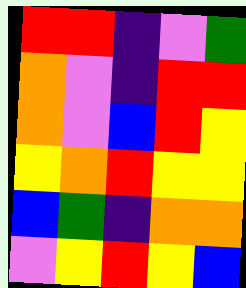[["red", "red", "indigo", "violet", "green"], ["orange", "violet", "indigo", "red", "red"], ["orange", "violet", "blue", "red", "yellow"], ["yellow", "orange", "red", "yellow", "yellow"], ["blue", "green", "indigo", "orange", "orange"], ["violet", "yellow", "red", "yellow", "blue"]]